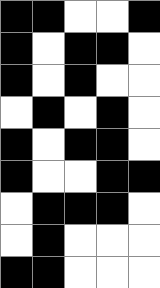[["black", "black", "white", "white", "black"], ["black", "white", "black", "black", "white"], ["black", "white", "black", "white", "white"], ["white", "black", "white", "black", "white"], ["black", "white", "black", "black", "white"], ["black", "white", "white", "black", "black"], ["white", "black", "black", "black", "white"], ["white", "black", "white", "white", "white"], ["black", "black", "white", "white", "white"]]